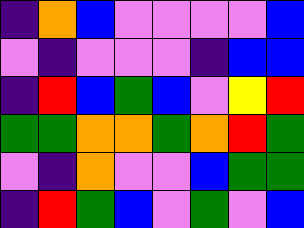[["indigo", "orange", "blue", "violet", "violet", "violet", "violet", "blue"], ["violet", "indigo", "violet", "violet", "violet", "indigo", "blue", "blue"], ["indigo", "red", "blue", "green", "blue", "violet", "yellow", "red"], ["green", "green", "orange", "orange", "green", "orange", "red", "green"], ["violet", "indigo", "orange", "violet", "violet", "blue", "green", "green"], ["indigo", "red", "green", "blue", "violet", "green", "violet", "blue"]]